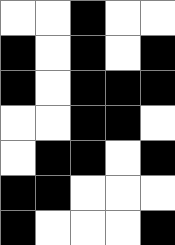[["white", "white", "black", "white", "white"], ["black", "white", "black", "white", "black"], ["black", "white", "black", "black", "black"], ["white", "white", "black", "black", "white"], ["white", "black", "black", "white", "black"], ["black", "black", "white", "white", "white"], ["black", "white", "white", "white", "black"]]